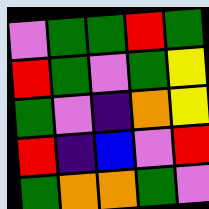[["violet", "green", "green", "red", "green"], ["red", "green", "violet", "green", "yellow"], ["green", "violet", "indigo", "orange", "yellow"], ["red", "indigo", "blue", "violet", "red"], ["green", "orange", "orange", "green", "violet"]]